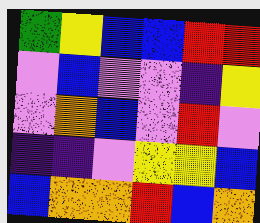[["green", "yellow", "blue", "blue", "red", "red"], ["violet", "blue", "violet", "violet", "indigo", "yellow"], ["violet", "orange", "blue", "violet", "red", "violet"], ["indigo", "indigo", "violet", "yellow", "yellow", "blue"], ["blue", "orange", "orange", "red", "blue", "orange"]]